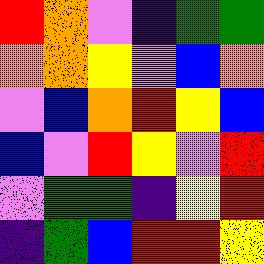[["red", "orange", "violet", "indigo", "green", "green"], ["orange", "orange", "yellow", "violet", "blue", "orange"], ["violet", "blue", "orange", "red", "yellow", "blue"], ["blue", "violet", "red", "yellow", "violet", "red"], ["violet", "green", "green", "indigo", "yellow", "red"], ["indigo", "green", "blue", "red", "red", "yellow"]]